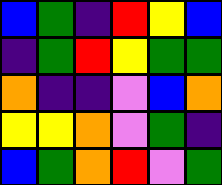[["blue", "green", "indigo", "red", "yellow", "blue"], ["indigo", "green", "red", "yellow", "green", "green"], ["orange", "indigo", "indigo", "violet", "blue", "orange"], ["yellow", "yellow", "orange", "violet", "green", "indigo"], ["blue", "green", "orange", "red", "violet", "green"]]